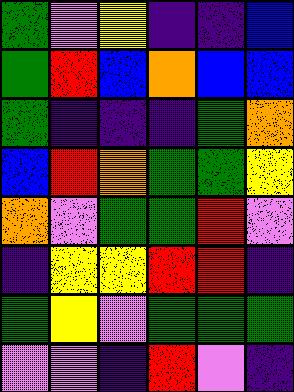[["green", "violet", "yellow", "indigo", "indigo", "blue"], ["green", "red", "blue", "orange", "blue", "blue"], ["green", "indigo", "indigo", "indigo", "green", "orange"], ["blue", "red", "orange", "green", "green", "yellow"], ["orange", "violet", "green", "green", "red", "violet"], ["indigo", "yellow", "yellow", "red", "red", "indigo"], ["green", "yellow", "violet", "green", "green", "green"], ["violet", "violet", "indigo", "red", "violet", "indigo"]]